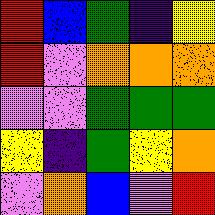[["red", "blue", "green", "indigo", "yellow"], ["red", "violet", "orange", "orange", "orange"], ["violet", "violet", "green", "green", "green"], ["yellow", "indigo", "green", "yellow", "orange"], ["violet", "orange", "blue", "violet", "red"]]